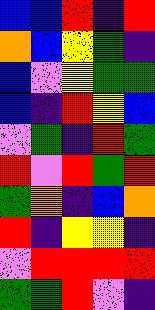[["blue", "blue", "red", "indigo", "red"], ["orange", "blue", "yellow", "green", "indigo"], ["blue", "violet", "yellow", "green", "green"], ["blue", "indigo", "red", "yellow", "blue"], ["violet", "green", "indigo", "red", "green"], ["red", "violet", "red", "green", "red"], ["green", "orange", "indigo", "blue", "orange"], ["red", "indigo", "yellow", "yellow", "indigo"], ["violet", "red", "red", "red", "red"], ["green", "green", "red", "violet", "indigo"]]